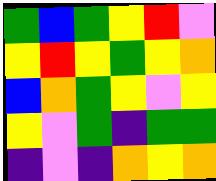[["green", "blue", "green", "yellow", "red", "violet"], ["yellow", "red", "yellow", "green", "yellow", "orange"], ["blue", "orange", "green", "yellow", "violet", "yellow"], ["yellow", "violet", "green", "indigo", "green", "green"], ["indigo", "violet", "indigo", "orange", "yellow", "orange"]]